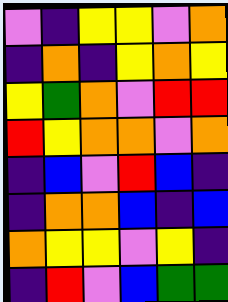[["violet", "indigo", "yellow", "yellow", "violet", "orange"], ["indigo", "orange", "indigo", "yellow", "orange", "yellow"], ["yellow", "green", "orange", "violet", "red", "red"], ["red", "yellow", "orange", "orange", "violet", "orange"], ["indigo", "blue", "violet", "red", "blue", "indigo"], ["indigo", "orange", "orange", "blue", "indigo", "blue"], ["orange", "yellow", "yellow", "violet", "yellow", "indigo"], ["indigo", "red", "violet", "blue", "green", "green"]]